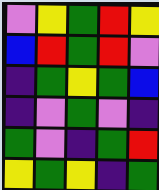[["violet", "yellow", "green", "red", "yellow"], ["blue", "red", "green", "red", "violet"], ["indigo", "green", "yellow", "green", "blue"], ["indigo", "violet", "green", "violet", "indigo"], ["green", "violet", "indigo", "green", "red"], ["yellow", "green", "yellow", "indigo", "green"]]